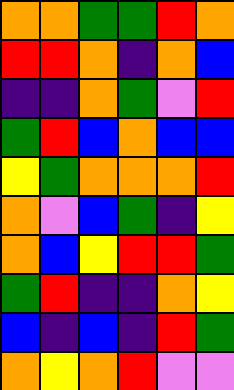[["orange", "orange", "green", "green", "red", "orange"], ["red", "red", "orange", "indigo", "orange", "blue"], ["indigo", "indigo", "orange", "green", "violet", "red"], ["green", "red", "blue", "orange", "blue", "blue"], ["yellow", "green", "orange", "orange", "orange", "red"], ["orange", "violet", "blue", "green", "indigo", "yellow"], ["orange", "blue", "yellow", "red", "red", "green"], ["green", "red", "indigo", "indigo", "orange", "yellow"], ["blue", "indigo", "blue", "indigo", "red", "green"], ["orange", "yellow", "orange", "red", "violet", "violet"]]